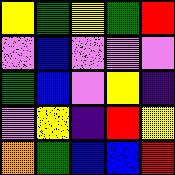[["yellow", "green", "yellow", "green", "red"], ["violet", "blue", "violet", "violet", "violet"], ["green", "blue", "violet", "yellow", "indigo"], ["violet", "yellow", "indigo", "red", "yellow"], ["orange", "green", "blue", "blue", "red"]]